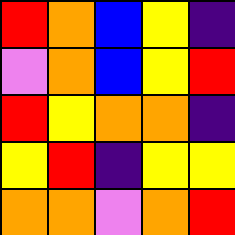[["red", "orange", "blue", "yellow", "indigo"], ["violet", "orange", "blue", "yellow", "red"], ["red", "yellow", "orange", "orange", "indigo"], ["yellow", "red", "indigo", "yellow", "yellow"], ["orange", "orange", "violet", "orange", "red"]]